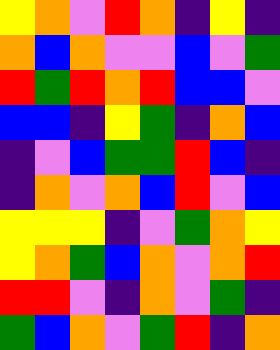[["yellow", "orange", "violet", "red", "orange", "indigo", "yellow", "indigo"], ["orange", "blue", "orange", "violet", "violet", "blue", "violet", "green"], ["red", "green", "red", "orange", "red", "blue", "blue", "violet"], ["blue", "blue", "indigo", "yellow", "green", "indigo", "orange", "blue"], ["indigo", "violet", "blue", "green", "green", "red", "blue", "indigo"], ["indigo", "orange", "violet", "orange", "blue", "red", "violet", "blue"], ["yellow", "yellow", "yellow", "indigo", "violet", "green", "orange", "yellow"], ["yellow", "orange", "green", "blue", "orange", "violet", "orange", "red"], ["red", "red", "violet", "indigo", "orange", "violet", "green", "indigo"], ["green", "blue", "orange", "violet", "green", "red", "indigo", "orange"]]